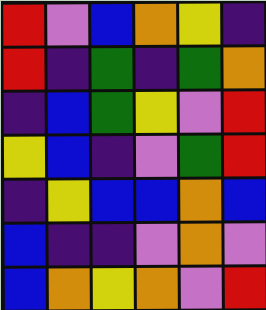[["red", "violet", "blue", "orange", "yellow", "indigo"], ["red", "indigo", "green", "indigo", "green", "orange"], ["indigo", "blue", "green", "yellow", "violet", "red"], ["yellow", "blue", "indigo", "violet", "green", "red"], ["indigo", "yellow", "blue", "blue", "orange", "blue"], ["blue", "indigo", "indigo", "violet", "orange", "violet"], ["blue", "orange", "yellow", "orange", "violet", "red"]]